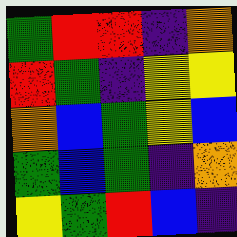[["green", "red", "red", "indigo", "orange"], ["red", "green", "indigo", "yellow", "yellow"], ["orange", "blue", "green", "yellow", "blue"], ["green", "blue", "green", "indigo", "orange"], ["yellow", "green", "red", "blue", "indigo"]]